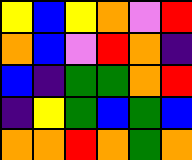[["yellow", "blue", "yellow", "orange", "violet", "red"], ["orange", "blue", "violet", "red", "orange", "indigo"], ["blue", "indigo", "green", "green", "orange", "red"], ["indigo", "yellow", "green", "blue", "green", "blue"], ["orange", "orange", "red", "orange", "green", "orange"]]